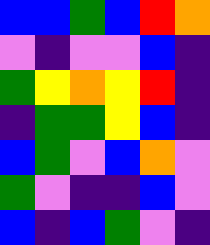[["blue", "blue", "green", "blue", "red", "orange"], ["violet", "indigo", "violet", "violet", "blue", "indigo"], ["green", "yellow", "orange", "yellow", "red", "indigo"], ["indigo", "green", "green", "yellow", "blue", "indigo"], ["blue", "green", "violet", "blue", "orange", "violet"], ["green", "violet", "indigo", "indigo", "blue", "violet"], ["blue", "indigo", "blue", "green", "violet", "indigo"]]